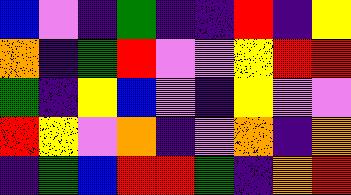[["blue", "violet", "indigo", "green", "indigo", "indigo", "red", "indigo", "yellow"], ["orange", "indigo", "green", "red", "violet", "violet", "yellow", "red", "red"], ["green", "indigo", "yellow", "blue", "violet", "indigo", "yellow", "violet", "violet"], ["red", "yellow", "violet", "orange", "indigo", "violet", "orange", "indigo", "orange"], ["indigo", "green", "blue", "red", "red", "green", "indigo", "orange", "red"]]